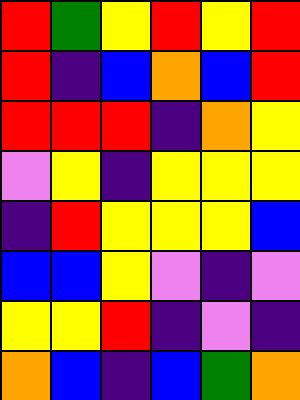[["red", "green", "yellow", "red", "yellow", "red"], ["red", "indigo", "blue", "orange", "blue", "red"], ["red", "red", "red", "indigo", "orange", "yellow"], ["violet", "yellow", "indigo", "yellow", "yellow", "yellow"], ["indigo", "red", "yellow", "yellow", "yellow", "blue"], ["blue", "blue", "yellow", "violet", "indigo", "violet"], ["yellow", "yellow", "red", "indigo", "violet", "indigo"], ["orange", "blue", "indigo", "blue", "green", "orange"]]